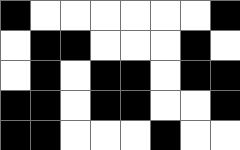[["black", "white", "white", "white", "white", "white", "white", "black"], ["white", "black", "black", "white", "white", "white", "black", "white"], ["white", "black", "white", "black", "black", "white", "black", "black"], ["black", "black", "white", "black", "black", "white", "white", "black"], ["black", "black", "white", "white", "white", "black", "white", "white"]]